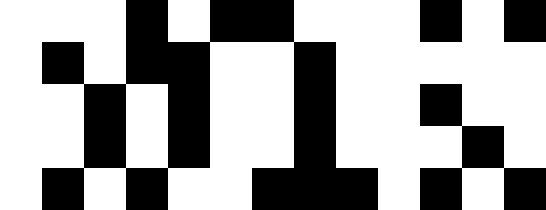[["white", "white", "white", "black", "white", "black", "black", "white", "white", "white", "black", "white", "black"], ["white", "black", "white", "black", "black", "white", "white", "black", "white", "white", "white", "white", "white"], ["white", "white", "black", "white", "black", "white", "white", "black", "white", "white", "black", "white", "white"], ["white", "white", "black", "white", "black", "white", "white", "black", "white", "white", "white", "black", "white"], ["white", "black", "white", "black", "white", "white", "black", "black", "black", "white", "black", "white", "black"]]